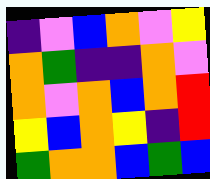[["indigo", "violet", "blue", "orange", "violet", "yellow"], ["orange", "green", "indigo", "indigo", "orange", "violet"], ["orange", "violet", "orange", "blue", "orange", "red"], ["yellow", "blue", "orange", "yellow", "indigo", "red"], ["green", "orange", "orange", "blue", "green", "blue"]]